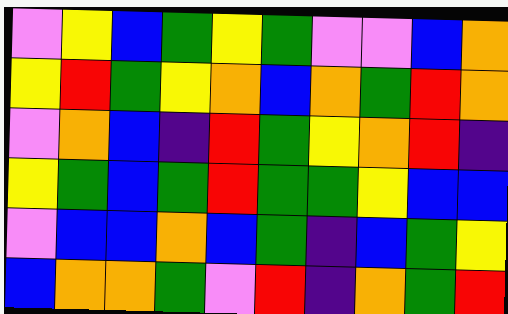[["violet", "yellow", "blue", "green", "yellow", "green", "violet", "violet", "blue", "orange"], ["yellow", "red", "green", "yellow", "orange", "blue", "orange", "green", "red", "orange"], ["violet", "orange", "blue", "indigo", "red", "green", "yellow", "orange", "red", "indigo"], ["yellow", "green", "blue", "green", "red", "green", "green", "yellow", "blue", "blue"], ["violet", "blue", "blue", "orange", "blue", "green", "indigo", "blue", "green", "yellow"], ["blue", "orange", "orange", "green", "violet", "red", "indigo", "orange", "green", "red"]]